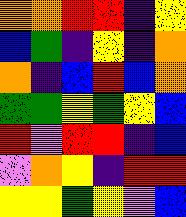[["orange", "orange", "red", "red", "indigo", "yellow"], ["blue", "green", "indigo", "yellow", "indigo", "orange"], ["orange", "indigo", "blue", "red", "blue", "orange"], ["green", "green", "yellow", "green", "yellow", "blue"], ["red", "violet", "red", "red", "indigo", "blue"], ["violet", "orange", "yellow", "indigo", "red", "red"], ["yellow", "yellow", "green", "yellow", "violet", "blue"]]